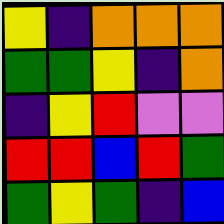[["yellow", "indigo", "orange", "orange", "orange"], ["green", "green", "yellow", "indigo", "orange"], ["indigo", "yellow", "red", "violet", "violet"], ["red", "red", "blue", "red", "green"], ["green", "yellow", "green", "indigo", "blue"]]